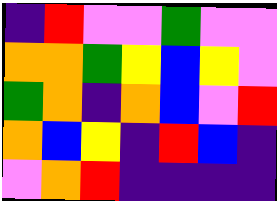[["indigo", "red", "violet", "violet", "green", "violet", "violet"], ["orange", "orange", "green", "yellow", "blue", "yellow", "violet"], ["green", "orange", "indigo", "orange", "blue", "violet", "red"], ["orange", "blue", "yellow", "indigo", "red", "blue", "indigo"], ["violet", "orange", "red", "indigo", "indigo", "indigo", "indigo"]]